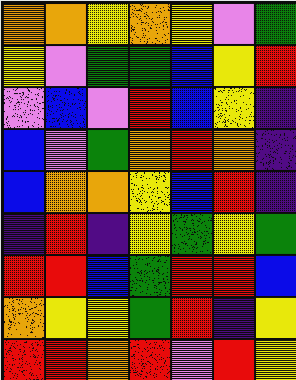[["orange", "orange", "yellow", "orange", "yellow", "violet", "green"], ["yellow", "violet", "green", "green", "blue", "yellow", "red"], ["violet", "blue", "violet", "red", "blue", "yellow", "indigo"], ["blue", "violet", "green", "orange", "red", "orange", "indigo"], ["blue", "orange", "orange", "yellow", "blue", "red", "indigo"], ["indigo", "red", "indigo", "yellow", "green", "yellow", "green"], ["red", "red", "blue", "green", "red", "red", "blue"], ["orange", "yellow", "yellow", "green", "red", "indigo", "yellow"], ["red", "red", "orange", "red", "violet", "red", "yellow"]]